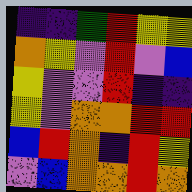[["indigo", "indigo", "green", "red", "yellow", "yellow"], ["orange", "yellow", "violet", "red", "violet", "blue"], ["yellow", "violet", "violet", "red", "indigo", "indigo"], ["yellow", "violet", "orange", "orange", "red", "red"], ["blue", "red", "orange", "indigo", "red", "yellow"], ["violet", "blue", "orange", "orange", "red", "orange"]]